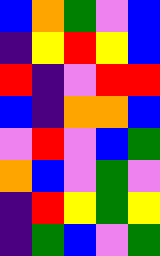[["blue", "orange", "green", "violet", "blue"], ["indigo", "yellow", "red", "yellow", "blue"], ["red", "indigo", "violet", "red", "red"], ["blue", "indigo", "orange", "orange", "blue"], ["violet", "red", "violet", "blue", "green"], ["orange", "blue", "violet", "green", "violet"], ["indigo", "red", "yellow", "green", "yellow"], ["indigo", "green", "blue", "violet", "green"]]